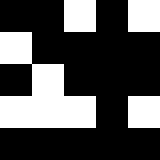[["black", "black", "white", "black", "white"], ["white", "black", "black", "black", "black"], ["black", "white", "black", "black", "black"], ["white", "white", "white", "black", "white"], ["black", "black", "black", "black", "black"]]